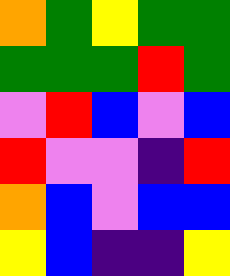[["orange", "green", "yellow", "green", "green"], ["green", "green", "green", "red", "green"], ["violet", "red", "blue", "violet", "blue"], ["red", "violet", "violet", "indigo", "red"], ["orange", "blue", "violet", "blue", "blue"], ["yellow", "blue", "indigo", "indigo", "yellow"]]